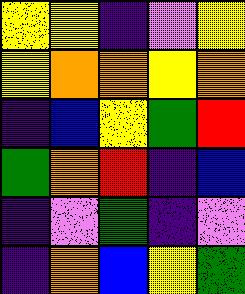[["yellow", "yellow", "indigo", "violet", "yellow"], ["yellow", "orange", "orange", "yellow", "orange"], ["indigo", "blue", "yellow", "green", "red"], ["green", "orange", "red", "indigo", "blue"], ["indigo", "violet", "green", "indigo", "violet"], ["indigo", "orange", "blue", "yellow", "green"]]